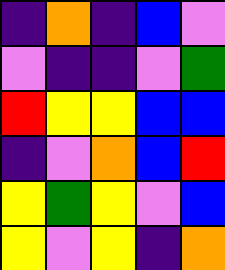[["indigo", "orange", "indigo", "blue", "violet"], ["violet", "indigo", "indigo", "violet", "green"], ["red", "yellow", "yellow", "blue", "blue"], ["indigo", "violet", "orange", "blue", "red"], ["yellow", "green", "yellow", "violet", "blue"], ["yellow", "violet", "yellow", "indigo", "orange"]]